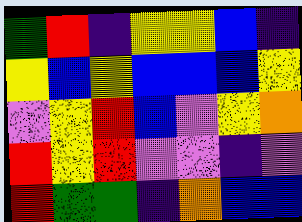[["green", "red", "indigo", "yellow", "yellow", "blue", "indigo"], ["yellow", "blue", "yellow", "blue", "blue", "blue", "yellow"], ["violet", "yellow", "red", "blue", "violet", "yellow", "orange"], ["red", "yellow", "red", "violet", "violet", "indigo", "violet"], ["red", "green", "green", "indigo", "orange", "blue", "blue"]]